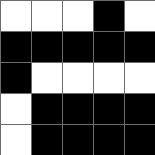[["white", "white", "white", "black", "white"], ["black", "black", "black", "black", "black"], ["black", "white", "white", "white", "white"], ["white", "black", "black", "black", "black"], ["white", "black", "black", "black", "black"]]